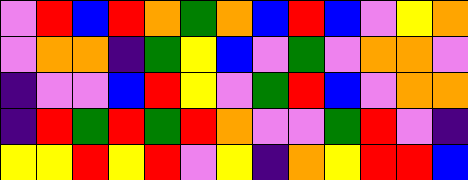[["violet", "red", "blue", "red", "orange", "green", "orange", "blue", "red", "blue", "violet", "yellow", "orange"], ["violet", "orange", "orange", "indigo", "green", "yellow", "blue", "violet", "green", "violet", "orange", "orange", "violet"], ["indigo", "violet", "violet", "blue", "red", "yellow", "violet", "green", "red", "blue", "violet", "orange", "orange"], ["indigo", "red", "green", "red", "green", "red", "orange", "violet", "violet", "green", "red", "violet", "indigo"], ["yellow", "yellow", "red", "yellow", "red", "violet", "yellow", "indigo", "orange", "yellow", "red", "red", "blue"]]